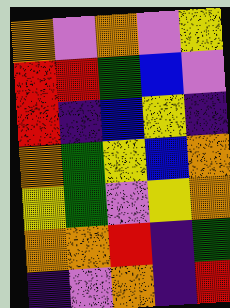[["orange", "violet", "orange", "violet", "yellow"], ["red", "red", "green", "blue", "violet"], ["red", "indigo", "blue", "yellow", "indigo"], ["orange", "green", "yellow", "blue", "orange"], ["yellow", "green", "violet", "yellow", "orange"], ["orange", "orange", "red", "indigo", "green"], ["indigo", "violet", "orange", "indigo", "red"]]